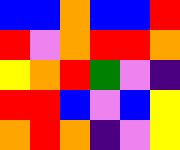[["blue", "blue", "orange", "blue", "blue", "red"], ["red", "violet", "orange", "red", "red", "orange"], ["yellow", "orange", "red", "green", "violet", "indigo"], ["red", "red", "blue", "violet", "blue", "yellow"], ["orange", "red", "orange", "indigo", "violet", "yellow"]]